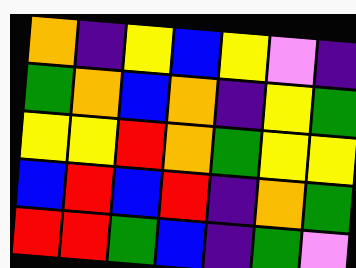[["orange", "indigo", "yellow", "blue", "yellow", "violet", "indigo"], ["green", "orange", "blue", "orange", "indigo", "yellow", "green"], ["yellow", "yellow", "red", "orange", "green", "yellow", "yellow"], ["blue", "red", "blue", "red", "indigo", "orange", "green"], ["red", "red", "green", "blue", "indigo", "green", "violet"]]